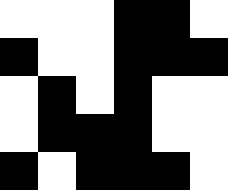[["white", "white", "white", "black", "black", "white"], ["black", "white", "white", "black", "black", "black"], ["white", "black", "white", "black", "white", "white"], ["white", "black", "black", "black", "white", "white"], ["black", "white", "black", "black", "black", "white"]]